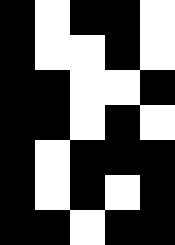[["black", "white", "black", "black", "white"], ["black", "white", "white", "black", "white"], ["black", "black", "white", "white", "black"], ["black", "black", "white", "black", "white"], ["black", "white", "black", "black", "black"], ["black", "white", "black", "white", "black"], ["black", "black", "white", "black", "black"]]